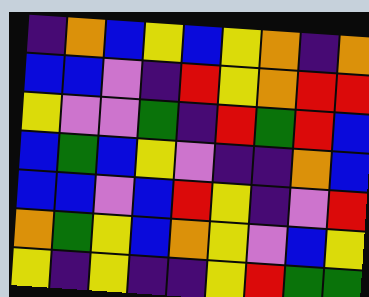[["indigo", "orange", "blue", "yellow", "blue", "yellow", "orange", "indigo", "orange"], ["blue", "blue", "violet", "indigo", "red", "yellow", "orange", "red", "red"], ["yellow", "violet", "violet", "green", "indigo", "red", "green", "red", "blue"], ["blue", "green", "blue", "yellow", "violet", "indigo", "indigo", "orange", "blue"], ["blue", "blue", "violet", "blue", "red", "yellow", "indigo", "violet", "red"], ["orange", "green", "yellow", "blue", "orange", "yellow", "violet", "blue", "yellow"], ["yellow", "indigo", "yellow", "indigo", "indigo", "yellow", "red", "green", "green"]]